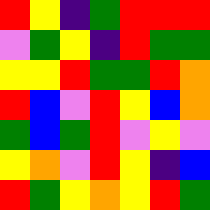[["red", "yellow", "indigo", "green", "red", "red", "red"], ["violet", "green", "yellow", "indigo", "red", "green", "green"], ["yellow", "yellow", "red", "green", "green", "red", "orange"], ["red", "blue", "violet", "red", "yellow", "blue", "orange"], ["green", "blue", "green", "red", "violet", "yellow", "violet"], ["yellow", "orange", "violet", "red", "yellow", "indigo", "blue"], ["red", "green", "yellow", "orange", "yellow", "red", "green"]]